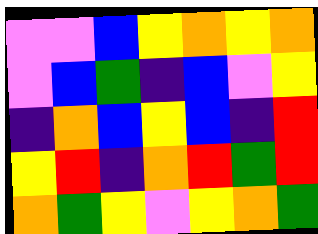[["violet", "violet", "blue", "yellow", "orange", "yellow", "orange"], ["violet", "blue", "green", "indigo", "blue", "violet", "yellow"], ["indigo", "orange", "blue", "yellow", "blue", "indigo", "red"], ["yellow", "red", "indigo", "orange", "red", "green", "red"], ["orange", "green", "yellow", "violet", "yellow", "orange", "green"]]